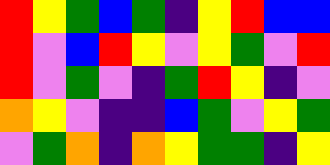[["red", "yellow", "green", "blue", "green", "indigo", "yellow", "red", "blue", "blue"], ["red", "violet", "blue", "red", "yellow", "violet", "yellow", "green", "violet", "red"], ["red", "violet", "green", "violet", "indigo", "green", "red", "yellow", "indigo", "violet"], ["orange", "yellow", "violet", "indigo", "indigo", "blue", "green", "violet", "yellow", "green"], ["violet", "green", "orange", "indigo", "orange", "yellow", "green", "green", "indigo", "yellow"]]